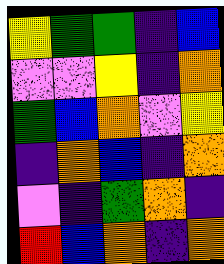[["yellow", "green", "green", "indigo", "blue"], ["violet", "violet", "yellow", "indigo", "orange"], ["green", "blue", "orange", "violet", "yellow"], ["indigo", "orange", "blue", "indigo", "orange"], ["violet", "indigo", "green", "orange", "indigo"], ["red", "blue", "orange", "indigo", "orange"]]